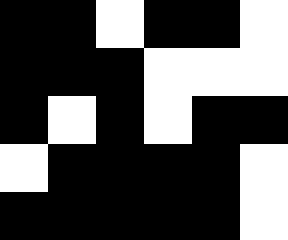[["black", "black", "white", "black", "black", "white"], ["black", "black", "black", "white", "white", "white"], ["black", "white", "black", "white", "black", "black"], ["white", "black", "black", "black", "black", "white"], ["black", "black", "black", "black", "black", "white"]]